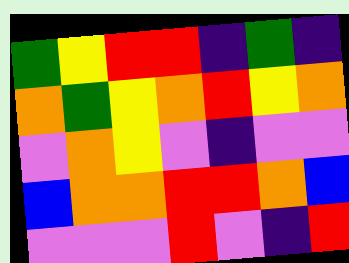[["green", "yellow", "red", "red", "indigo", "green", "indigo"], ["orange", "green", "yellow", "orange", "red", "yellow", "orange"], ["violet", "orange", "yellow", "violet", "indigo", "violet", "violet"], ["blue", "orange", "orange", "red", "red", "orange", "blue"], ["violet", "violet", "violet", "red", "violet", "indigo", "red"]]